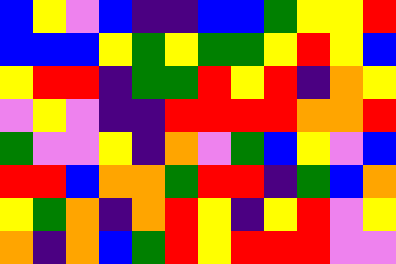[["blue", "yellow", "violet", "blue", "indigo", "indigo", "blue", "blue", "green", "yellow", "yellow", "red"], ["blue", "blue", "blue", "yellow", "green", "yellow", "green", "green", "yellow", "red", "yellow", "blue"], ["yellow", "red", "red", "indigo", "green", "green", "red", "yellow", "red", "indigo", "orange", "yellow"], ["violet", "yellow", "violet", "indigo", "indigo", "red", "red", "red", "red", "orange", "orange", "red"], ["green", "violet", "violet", "yellow", "indigo", "orange", "violet", "green", "blue", "yellow", "violet", "blue"], ["red", "red", "blue", "orange", "orange", "green", "red", "red", "indigo", "green", "blue", "orange"], ["yellow", "green", "orange", "indigo", "orange", "red", "yellow", "indigo", "yellow", "red", "violet", "yellow"], ["orange", "indigo", "orange", "blue", "green", "red", "yellow", "red", "red", "red", "violet", "violet"]]